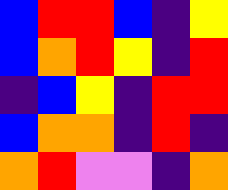[["blue", "red", "red", "blue", "indigo", "yellow"], ["blue", "orange", "red", "yellow", "indigo", "red"], ["indigo", "blue", "yellow", "indigo", "red", "red"], ["blue", "orange", "orange", "indigo", "red", "indigo"], ["orange", "red", "violet", "violet", "indigo", "orange"]]